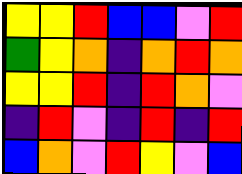[["yellow", "yellow", "red", "blue", "blue", "violet", "red"], ["green", "yellow", "orange", "indigo", "orange", "red", "orange"], ["yellow", "yellow", "red", "indigo", "red", "orange", "violet"], ["indigo", "red", "violet", "indigo", "red", "indigo", "red"], ["blue", "orange", "violet", "red", "yellow", "violet", "blue"]]